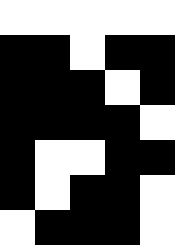[["white", "white", "white", "white", "white"], ["black", "black", "white", "black", "black"], ["black", "black", "black", "white", "black"], ["black", "black", "black", "black", "white"], ["black", "white", "white", "black", "black"], ["black", "white", "black", "black", "white"], ["white", "black", "black", "black", "white"]]